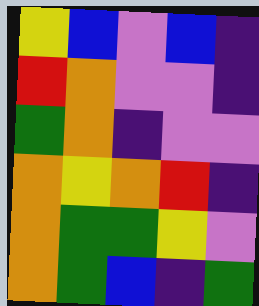[["yellow", "blue", "violet", "blue", "indigo"], ["red", "orange", "violet", "violet", "indigo"], ["green", "orange", "indigo", "violet", "violet"], ["orange", "yellow", "orange", "red", "indigo"], ["orange", "green", "green", "yellow", "violet"], ["orange", "green", "blue", "indigo", "green"]]